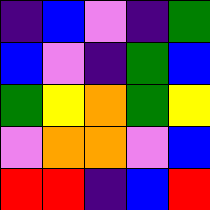[["indigo", "blue", "violet", "indigo", "green"], ["blue", "violet", "indigo", "green", "blue"], ["green", "yellow", "orange", "green", "yellow"], ["violet", "orange", "orange", "violet", "blue"], ["red", "red", "indigo", "blue", "red"]]